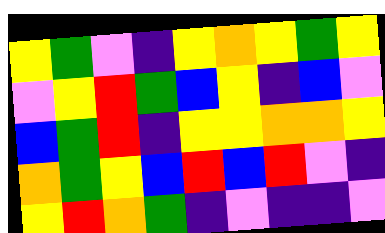[["yellow", "green", "violet", "indigo", "yellow", "orange", "yellow", "green", "yellow"], ["violet", "yellow", "red", "green", "blue", "yellow", "indigo", "blue", "violet"], ["blue", "green", "red", "indigo", "yellow", "yellow", "orange", "orange", "yellow"], ["orange", "green", "yellow", "blue", "red", "blue", "red", "violet", "indigo"], ["yellow", "red", "orange", "green", "indigo", "violet", "indigo", "indigo", "violet"]]